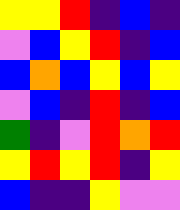[["yellow", "yellow", "red", "indigo", "blue", "indigo"], ["violet", "blue", "yellow", "red", "indigo", "blue"], ["blue", "orange", "blue", "yellow", "blue", "yellow"], ["violet", "blue", "indigo", "red", "indigo", "blue"], ["green", "indigo", "violet", "red", "orange", "red"], ["yellow", "red", "yellow", "red", "indigo", "yellow"], ["blue", "indigo", "indigo", "yellow", "violet", "violet"]]